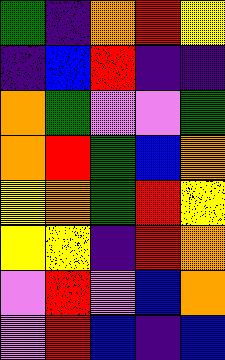[["green", "indigo", "orange", "red", "yellow"], ["indigo", "blue", "red", "indigo", "indigo"], ["orange", "green", "violet", "violet", "green"], ["orange", "red", "green", "blue", "orange"], ["yellow", "orange", "green", "red", "yellow"], ["yellow", "yellow", "indigo", "red", "orange"], ["violet", "red", "violet", "blue", "orange"], ["violet", "red", "blue", "indigo", "blue"]]